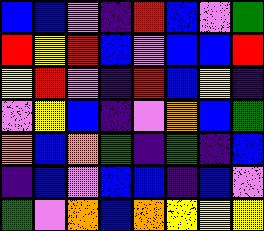[["blue", "blue", "violet", "indigo", "red", "blue", "violet", "green"], ["red", "yellow", "red", "blue", "violet", "blue", "blue", "red"], ["yellow", "red", "violet", "indigo", "red", "blue", "yellow", "indigo"], ["violet", "yellow", "blue", "indigo", "violet", "orange", "blue", "green"], ["orange", "blue", "orange", "green", "indigo", "green", "indigo", "blue"], ["indigo", "blue", "violet", "blue", "blue", "indigo", "blue", "violet"], ["green", "violet", "orange", "blue", "orange", "yellow", "yellow", "yellow"]]